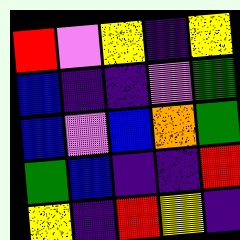[["red", "violet", "yellow", "indigo", "yellow"], ["blue", "indigo", "indigo", "violet", "green"], ["blue", "violet", "blue", "orange", "green"], ["green", "blue", "indigo", "indigo", "red"], ["yellow", "indigo", "red", "yellow", "indigo"]]